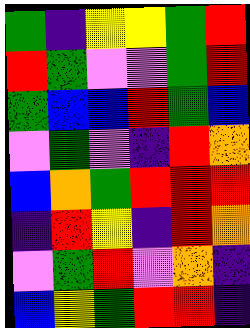[["green", "indigo", "yellow", "yellow", "green", "red"], ["red", "green", "violet", "violet", "green", "red"], ["green", "blue", "blue", "red", "green", "blue"], ["violet", "green", "violet", "indigo", "red", "orange"], ["blue", "orange", "green", "red", "red", "red"], ["indigo", "red", "yellow", "indigo", "red", "orange"], ["violet", "green", "red", "violet", "orange", "indigo"], ["blue", "yellow", "green", "red", "red", "indigo"]]